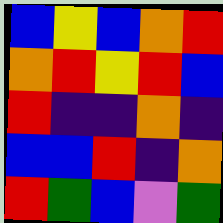[["blue", "yellow", "blue", "orange", "red"], ["orange", "red", "yellow", "red", "blue"], ["red", "indigo", "indigo", "orange", "indigo"], ["blue", "blue", "red", "indigo", "orange"], ["red", "green", "blue", "violet", "green"]]